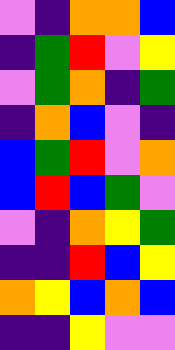[["violet", "indigo", "orange", "orange", "blue"], ["indigo", "green", "red", "violet", "yellow"], ["violet", "green", "orange", "indigo", "green"], ["indigo", "orange", "blue", "violet", "indigo"], ["blue", "green", "red", "violet", "orange"], ["blue", "red", "blue", "green", "violet"], ["violet", "indigo", "orange", "yellow", "green"], ["indigo", "indigo", "red", "blue", "yellow"], ["orange", "yellow", "blue", "orange", "blue"], ["indigo", "indigo", "yellow", "violet", "violet"]]